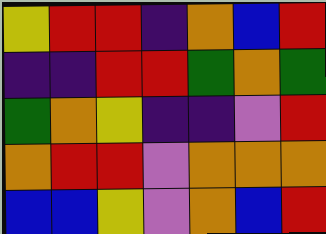[["yellow", "red", "red", "indigo", "orange", "blue", "red"], ["indigo", "indigo", "red", "red", "green", "orange", "green"], ["green", "orange", "yellow", "indigo", "indigo", "violet", "red"], ["orange", "red", "red", "violet", "orange", "orange", "orange"], ["blue", "blue", "yellow", "violet", "orange", "blue", "red"]]